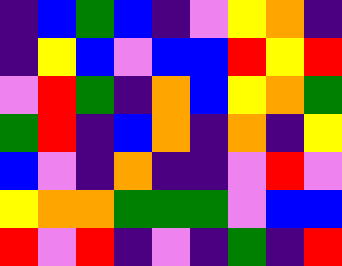[["indigo", "blue", "green", "blue", "indigo", "violet", "yellow", "orange", "indigo"], ["indigo", "yellow", "blue", "violet", "blue", "blue", "red", "yellow", "red"], ["violet", "red", "green", "indigo", "orange", "blue", "yellow", "orange", "green"], ["green", "red", "indigo", "blue", "orange", "indigo", "orange", "indigo", "yellow"], ["blue", "violet", "indigo", "orange", "indigo", "indigo", "violet", "red", "violet"], ["yellow", "orange", "orange", "green", "green", "green", "violet", "blue", "blue"], ["red", "violet", "red", "indigo", "violet", "indigo", "green", "indigo", "red"]]